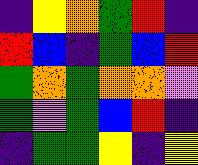[["indigo", "yellow", "orange", "green", "red", "indigo"], ["red", "blue", "indigo", "green", "blue", "red"], ["green", "orange", "green", "orange", "orange", "violet"], ["green", "violet", "green", "blue", "red", "indigo"], ["indigo", "green", "green", "yellow", "indigo", "yellow"]]